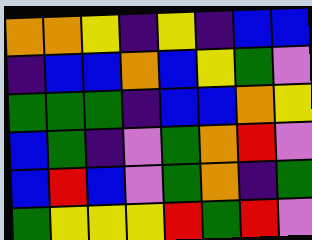[["orange", "orange", "yellow", "indigo", "yellow", "indigo", "blue", "blue"], ["indigo", "blue", "blue", "orange", "blue", "yellow", "green", "violet"], ["green", "green", "green", "indigo", "blue", "blue", "orange", "yellow"], ["blue", "green", "indigo", "violet", "green", "orange", "red", "violet"], ["blue", "red", "blue", "violet", "green", "orange", "indigo", "green"], ["green", "yellow", "yellow", "yellow", "red", "green", "red", "violet"]]